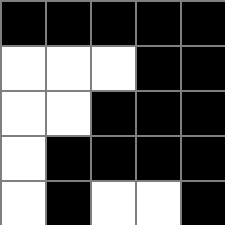[["black", "black", "black", "black", "black"], ["white", "white", "white", "black", "black"], ["white", "white", "black", "black", "black"], ["white", "black", "black", "black", "black"], ["white", "black", "white", "white", "black"]]